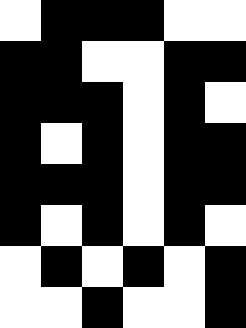[["white", "black", "black", "black", "white", "white"], ["black", "black", "white", "white", "black", "black"], ["black", "black", "black", "white", "black", "white"], ["black", "white", "black", "white", "black", "black"], ["black", "black", "black", "white", "black", "black"], ["black", "white", "black", "white", "black", "white"], ["white", "black", "white", "black", "white", "black"], ["white", "white", "black", "white", "white", "black"]]